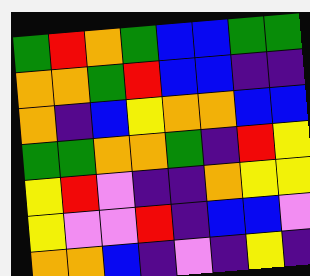[["green", "red", "orange", "green", "blue", "blue", "green", "green"], ["orange", "orange", "green", "red", "blue", "blue", "indigo", "indigo"], ["orange", "indigo", "blue", "yellow", "orange", "orange", "blue", "blue"], ["green", "green", "orange", "orange", "green", "indigo", "red", "yellow"], ["yellow", "red", "violet", "indigo", "indigo", "orange", "yellow", "yellow"], ["yellow", "violet", "violet", "red", "indigo", "blue", "blue", "violet"], ["orange", "orange", "blue", "indigo", "violet", "indigo", "yellow", "indigo"]]